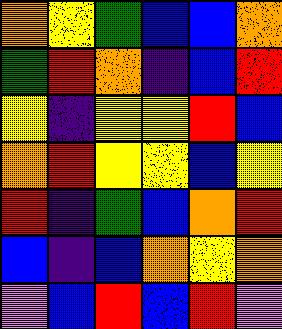[["orange", "yellow", "green", "blue", "blue", "orange"], ["green", "red", "orange", "indigo", "blue", "red"], ["yellow", "indigo", "yellow", "yellow", "red", "blue"], ["orange", "red", "yellow", "yellow", "blue", "yellow"], ["red", "indigo", "green", "blue", "orange", "red"], ["blue", "indigo", "blue", "orange", "yellow", "orange"], ["violet", "blue", "red", "blue", "red", "violet"]]